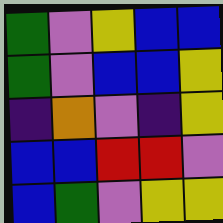[["green", "violet", "yellow", "blue", "blue"], ["green", "violet", "blue", "blue", "yellow"], ["indigo", "orange", "violet", "indigo", "yellow"], ["blue", "blue", "red", "red", "violet"], ["blue", "green", "violet", "yellow", "yellow"]]